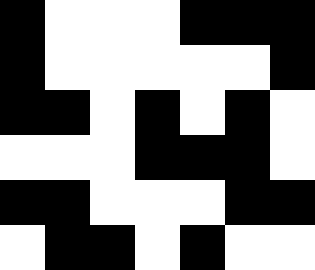[["black", "white", "white", "white", "black", "black", "black"], ["black", "white", "white", "white", "white", "white", "black"], ["black", "black", "white", "black", "white", "black", "white"], ["white", "white", "white", "black", "black", "black", "white"], ["black", "black", "white", "white", "white", "black", "black"], ["white", "black", "black", "white", "black", "white", "white"]]